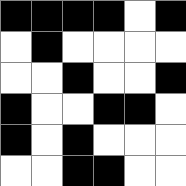[["black", "black", "black", "black", "white", "black"], ["white", "black", "white", "white", "white", "white"], ["white", "white", "black", "white", "white", "black"], ["black", "white", "white", "black", "black", "white"], ["black", "white", "black", "white", "white", "white"], ["white", "white", "black", "black", "white", "white"]]